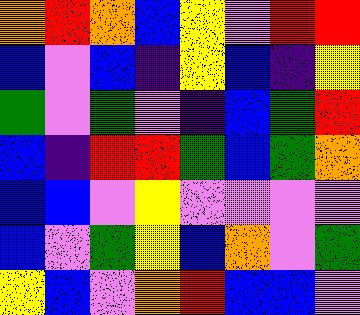[["orange", "red", "orange", "blue", "yellow", "violet", "red", "red"], ["blue", "violet", "blue", "indigo", "yellow", "blue", "indigo", "yellow"], ["green", "violet", "green", "violet", "indigo", "blue", "green", "red"], ["blue", "indigo", "red", "red", "green", "blue", "green", "orange"], ["blue", "blue", "violet", "yellow", "violet", "violet", "violet", "violet"], ["blue", "violet", "green", "yellow", "blue", "orange", "violet", "green"], ["yellow", "blue", "violet", "orange", "red", "blue", "blue", "violet"]]